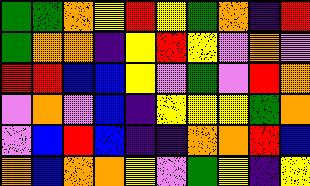[["green", "green", "orange", "yellow", "red", "yellow", "green", "orange", "indigo", "red"], ["green", "orange", "orange", "indigo", "yellow", "red", "yellow", "violet", "orange", "violet"], ["red", "red", "blue", "blue", "yellow", "violet", "green", "violet", "red", "orange"], ["violet", "orange", "violet", "blue", "indigo", "yellow", "yellow", "yellow", "green", "orange"], ["violet", "blue", "red", "blue", "indigo", "indigo", "orange", "orange", "red", "blue"], ["orange", "blue", "orange", "orange", "yellow", "violet", "green", "yellow", "indigo", "yellow"]]